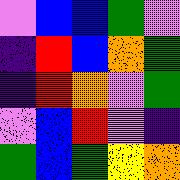[["violet", "blue", "blue", "green", "violet"], ["indigo", "red", "blue", "orange", "green"], ["indigo", "red", "orange", "violet", "green"], ["violet", "blue", "red", "violet", "indigo"], ["green", "blue", "green", "yellow", "orange"]]